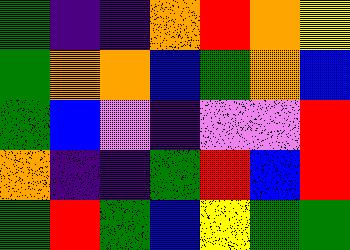[["green", "indigo", "indigo", "orange", "red", "orange", "yellow"], ["green", "orange", "orange", "blue", "green", "orange", "blue"], ["green", "blue", "violet", "indigo", "violet", "violet", "red"], ["orange", "indigo", "indigo", "green", "red", "blue", "red"], ["green", "red", "green", "blue", "yellow", "green", "green"]]